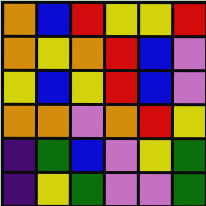[["orange", "blue", "red", "yellow", "yellow", "red"], ["orange", "yellow", "orange", "red", "blue", "violet"], ["yellow", "blue", "yellow", "red", "blue", "violet"], ["orange", "orange", "violet", "orange", "red", "yellow"], ["indigo", "green", "blue", "violet", "yellow", "green"], ["indigo", "yellow", "green", "violet", "violet", "green"]]